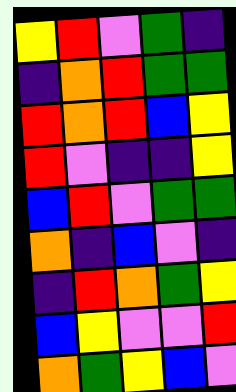[["yellow", "red", "violet", "green", "indigo"], ["indigo", "orange", "red", "green", "green"], ["red", "orange", "red", "blue", "yellow"], ["red", "violet", "indigo", "indigo", "yellow"], ["blue", "red", "violet", "green", "green"], ["orange", "indigo", "blue", "violet", "indigo"], ["indigo", "red", "orange", "green", "yellow"], ["blue", "yellow", "violet", "violet", "red"], ["orange", "green", "yellow", "blue", "violet"]]